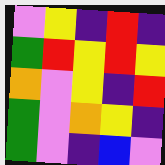[["violet", "yellow", "indigo", "red", "indigo"], ["green", "red", "yellow", "red", "yellow"], ["orange", "violet", "yellow", "indigo", "red"], ["green", "violet", "orange", "yellow", "indigo"], ["green", "violet", "indigo", "blue", "violet"]]